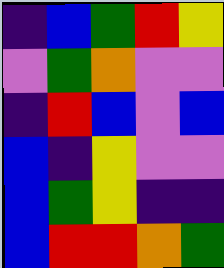[["indigo", "blue", "green", "red", "yellow"], ["violet", "green", "orange", "violet", "violet"], ["indigo", "red", "blue", "violet", "blue"], ["blue", "indigo", "yellow", "violet", "violet"], ["blue", "green", "yellow", "indigo", "indigo"], ["blue", "red", "red", "orange", "green"]]